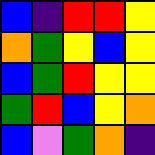[["blue", "indigo", "red", "red", "yellow"], ["orange", "green", "yellow", "blue", "yellow"], ["blue", "green", "red", "yellow", "yellow"], ["green", "red", "blue", "yellow", "orange"], ["blue", "violet", "green", "orange", "indigo"]]